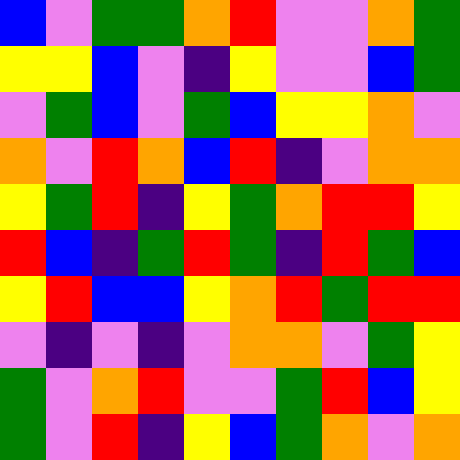[["blue", "violet", "green", "green", "orange", "red", "violet", "violet", "orange", "green"], ["yellow", "yellow", "blue", "violet", "indigo", "yellow", "violet", "violet", "blue", "green"], ["violet", "green", "blue", "violet", "green", "blue", "yellow", "yellow", "orange", "violet"], ["orange", "violet", "red", "orange", "blue", "red", "indigo", "violet", "orange", "orange"], ["yellow", "green", "red", "indigo", "yellow", "green", "orange", "red", "red", "yellow"], ["red", "blue", "indigo", "green", "red", "green", "indigo", "red", "green", "blue"], ["yellow", "red", "blue", "blue", "yellow", "orange", "red", "green", "red", "red"], ["violet", "indigo", "violet", "indigo", "violet", "orange", "orange", "violet", "green", "yellow"], ["green", "violet", "orange", "red", "violet", "violet", "green", "red", "blue", "yellow"], ["green", "violet", "red", "indigo", "yellow", "blue", "green", "orange", "violet", "orange"]]